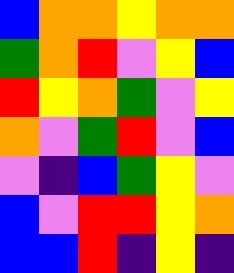[["blue", "orange", "orange", "yellow", "orange", "orange"], ["green", "orange", "red", "violet", "yellow", "blue"], ["red", "yellow", "orange", "green", "violet", "yellow"], ["orange", "violet", "green", "red", "violet", "blue"], ["violet", "indigo", "blue", "green", "yellow", "violet"], ["blue", "violet", "red", "red", "yellow", "orange"], ["blue", "blue", "red", "indigo", "yellow", "indigo"]]